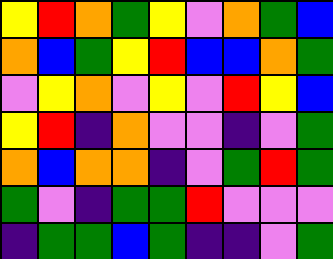[["yellow", "red", "orange", "green", "yellow", "violet", "orange", "green", "blue"], ["orange", "blue", "green", "yellow", "red", "blue", "blue", "orange", "green"], ["violet", "yellow", "orange", "violet", "yellow", "violet", "red", "yellow", "blue"], ["yellow", "red", "indigo", "orange", "violet", "violet", "indigo", "violet", "green"], ["orange", "blue", "orange", "orange", "indigo", "violet", "green", "red", "green"], ["green", "violet", "indigo", "green", "green", "red", "violet", "violet", "violet"], ["indigo", "green", "green", "blue", "green", "indigo", "indigo", "violet", "green"]]